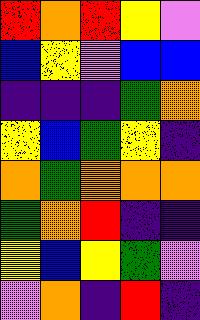[["red", "orange", "red", "yellow", "violet"], ["blue", "yellow", "violet", "blue", "blue"], ["indigo", "indigo", "indigo", "green", "orange"], ["yellow", "blue", "green", "yellow", "indigo"], ["orange", "green", "orange", "orange", "orange"], ["green", "orange", "red", "indigo", "indigo"], ["yellow", "blue", "yellow", "green", "violet"], ["violet", "orange", "indigo", "red", "indigo"]]